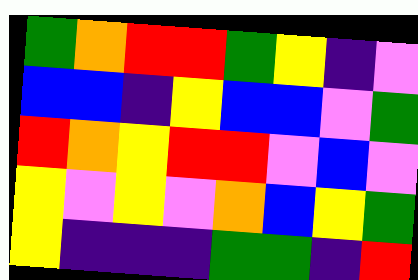[["green", "orange", "red", "red", "green", "yellow", "indigo", "violet"], ["blue", "blue", "indigo", "yellow", "blue", "blue", "violet", "green"], ["red", "orange", "yellow", "red", "red", "violet", "blue", "violet"], ["yellow", "violet", "yellow", "violet", "orange", "blue", "yellow", "green"], ["yellow", "indigo", "indigo", "indigo", "green", "green", "indigo", "red"]]